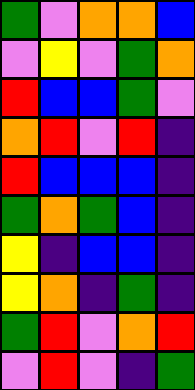[["green", "violet", "orange", "orange", "blue"], ["violet", "yellow", "violet", "green", "orange"], ["red", "blue", "blue", "green", "violet"], ["orange", "red", "violet", "red", "indigo"], ["red", "blue", "blue", "blue", "indigo"], ["green", "orange", "green", "blue", "indigo"], ["yellow", "indigo", "blue", "blue", "indigo"], ["yellow", "orange", "indigo", "green", "indigo"], ["green", "red", "violet", "orange", "red"], ["violet", "red", "violet", "indigo", "green"]]